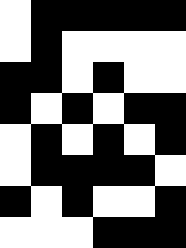[["white", "black", "black", "black", "black", "black"], ["white", "black", "white", "white", "white", "white"], ["black", "black", "white", "black", "white", "white"], ["black", "white", "black", "white", "black", "black"], ["white", "black", "white", "black", "white", "black"], ["white", "black", "black", "black", "black", "white"], ["black", "white", "black", "white", "white", "black"], ["white", "white", "white", "black", "black", "black"]]